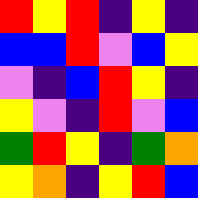[["red", "yellow", "red", "indigo", "yellow", "indigo"], ["blue", "blue", "red", "violet", "blue", "yellow"], ["violet", "indigo", "blue", "red", "yellow", "indigo"], ["yellow", "violet", "indigo", "red", "violet", "blue"], ["green", "red", "yellow", "indigo", "green", "orange"], ["yellow", "orange", "indigo", "yellow", "red", "blue"]]